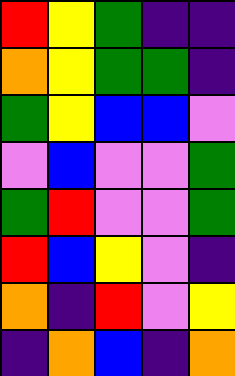[["red", "yellow", "green", "indigo", "indigo"], ["orange", "yellow", "green", "green", "indigo"], ["green", "yellow", "blue", "blue", "violet"], ["violet", "blue", "violet", "violet", "green"], ["green", "red", "violet", "violet", "green"], ["red", "blue", "yellow", "violet", "indigo"], ["orange", "indigo", "red", "violet", "yellow"], ["indigo", "orange", "blue", "indigo", "orange"]]